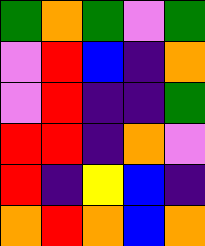[["green", "orange", "green", "violet", "green"], ["violet", "red", "blue", "indigo", "orange"], ["violet", "red", "indigo", "indigo", "green"], ["red", "red", "indigo", "orange", "violet"], ["red", "indigo", "yellow", "blue", "indigo"], ["orange", "red", "orange", "blue", "orange"]]